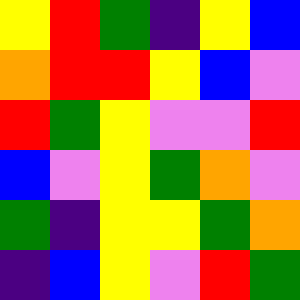[["yellow", "red", "green", "indigo", "yellow", "blue"], ["orange", "red", "red", "yellow", "blue", "violet"], ["red", "green", "yellow", "violet", "violet", "red"], ["blue", "violet", "yellow", "green", "orange", "violet"], ["green", "indigo", "yellow", "yellow", "green", "orange"], ["indigo", "blue", "yellow", "violet", "red", "green"]]